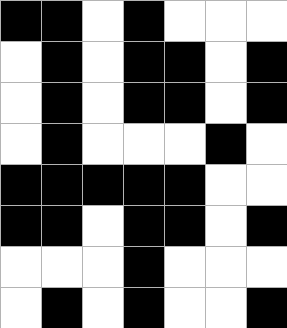[["black", "black", "white", "black", "white", "white", "white"], ["white", "black", "white", "black", "black", "white", "black"], ["white", "black", "white", "black", "black", "white", "black"], ["white", "black", "white", "white", "white", "black", "white"], ["black", "black", "black", "black", "black", "white", "white"], ["black", "black", "white", "black", "black", "white", "black"], ["white", "white", "white", "black", "white", "white", "white"], ["white", "black", "white", "black", "white", "white", "black"]]